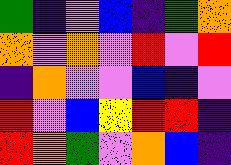[["green", "indigo", "violet", "blue", "indigo", "green", "orange"], ["orange", "violet", "orange", "violet", "red", "violet", "red"], ["indigo", "orange", "violet", "violet", "blue", "indigo", "violet"], ["red", "violet", "blue", "yellow", "red", "red", "indigo"], ["red", "orange", "green", "violet", "orange", "blue", "indigo"]]